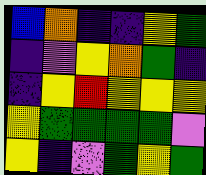[["blue", "orange", "indigo", "indigo", "yellow", "green"], ["indigo", "violet", "yellow", "orange", "green", "indigo"], ["indigo", "yellow", "red", "yellow", "yellow", "yellow"], ["yellow", "green", "green", "green", "green", "violet"], ["yellow", "indigo", "violet", "green", "yellow", "green"]]